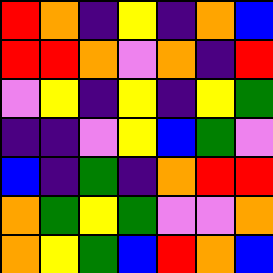[["red", "orange", "indigo", "yellow", "indigo", "orange", "blue"], ["red", "red", "orange", "violet", "orange", "indigo", "red"], ["violet", "yellow", "indigo", "yellow", "indigo", "yellow", "green"], ["indigo", "indigo", "violet", "yellow", "blue", "green", "violet"], ["blue", "indigo", "green", "indigo", "orange", "red", "red"], ["orange", "green", "yellow", "green", "violet", "violet", "orange"], ["orange", "yellow", "green", "blue", "red", "orange", "blue"]]